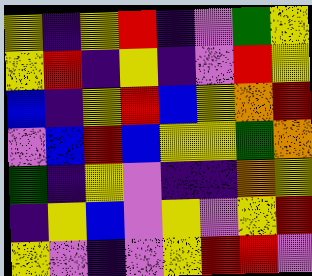[["yellow", "indigo", "yellow", "red", "indigo", "violet", "green", "yellow"], ["yellow", "red", "indigo", "yellow", "indigo", "violet", "red", "yellow"], ["blue", "indigo", "yellow", "red", "blue", "yellow", "orange", "red"], ["violet", "blue", "red", "blue", "yellow", "yellow", "green", "orange"], ["green", "indigo", "yellow", "violet", "indigo", "indigo", "orange", "yellow"], ["indigo", "yellow", "blue", "violet", "yellow", "violet", "yellow", "red"], ["yellow", "violet", "indigo", "violet", "yellow", "red", "red", "violet"]]